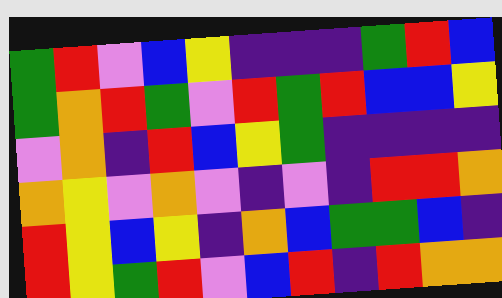[["green", "red", "violet", "blue", "yellow", "indigo", "indigo", "indigo", "green", "red", "blue"], ["green", "orange", "red", "green", "violet", "red", "green", "red", "blue", "blue", "yellow"], ["violet", "orange", "indigo", "red", "blue", "yellow", "green", "indigo", "indigo", "indigo", "indigo"], ["orange", "yellow", "violet", "orange", "violet", "indigo", "violet", "indigo", "red", "red", "orange"], ["red", "yellow", "blue", "yellow", "indigo", "orange", "blue", "green", "green", "blue", "indigo"], ["red", "yellow", "green", "red", "violet", "blue", "red", "indigo", "red", "orange", "orange"]]